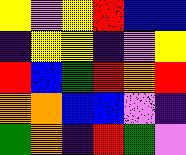[["yellow", "violet", "yellow", "red", "blue", "blue"], ["indigo", "yellow", "yellow", "indigo", "violet", "yellow"], ["red", "blue", "green", "red", "orange", "red"], ["orange", "orange", "blue", "blue", "violet", "indigo"], ["green", "orange", "indigo", "red", "green", "violet"]]